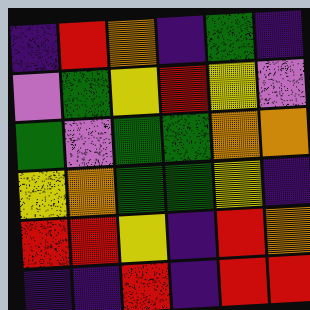[["indigo", "red", "orange", "indigo", "green", "indigo"], ["violet", "green", "yellow", "red", "yellow", "violet"], ["green", "violet", "green", "green", "orange", "orange"], ["yellow", "orange", "green", "green", "yellow", "indigo"], ["red", "red", "yellow", "indigo", "red", "orange"], ["indigo", "indigo", "red", "indigo", "red", "red"]]